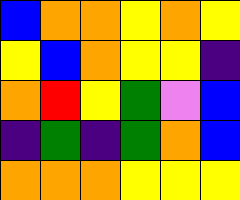[["blue", "orange", "orange", "yellow", "orange", "yellow"], ["yellow", "blue", "orange", "yellow", "yellow", "indigo"], ["orange", "red", "yellow", "green", "violet", "blue"], ["indigo", "green", "indigo", "green", "orange", "blue"], ["orange", "orange", "orange", "yellow", "yellow", "yellow"]]